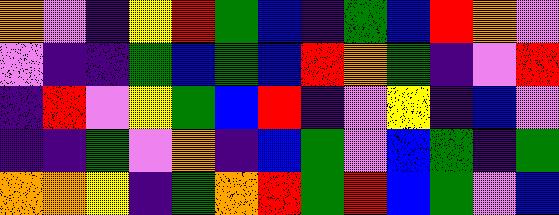[["orange", "violet", "indigo", "yellow", "red", "green", "blue", "indigo", "green", "blue", "red", "orange", "violet"], ["violet", "indigo", "indigo", "green", "blue", "green", "blue", "red", "orange", "green", "indigo", "violet", "red"], ["indigo", "red", "violet", "yellow", "green", "blue", "red", "indigo", "violet", "yellow", "indigo", "blue", "violet"], ["indigo", "indigo", "green", "violet", "orange", "indigo", "blue", "green", "violet", "blue", "green", "indigo", "green"], ["orange", "orange", "yellow", "indigo", "green", "orange", "red", "green", "red", "blue", "green", "violet", "blue"]]